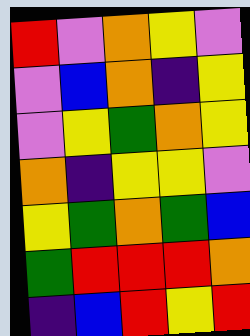[["red", "violet", "orange", "yellow", "violet"], ["violet", "blue", "orange", "indigo", "yellow"], ["violet", "yellow", "green", "orange", "yellow"], ["orange", "indigo", "yellow", "yellow", "violet"], ["yellow", "green", "orange", "green", "blue"], ["green", "red", "red", "red", "orange"], ["indigo", "blue", "red", "yellow", "red"]]